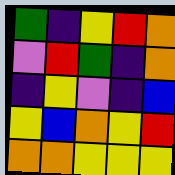[["green", "indigo", "yellow", "red", "orange"], ["violet", "red", "green", "indigo", "orange"], ["indigo", "yellow", "violet", "indigo", "blue"], ["yellow", "blue", "orange", "yellow", "red"], ["orange", "orange", "yellow", "yellow", "yellow"]]